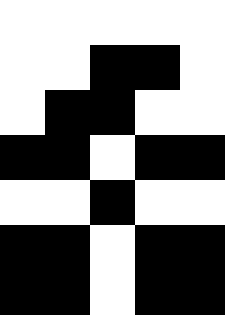[["white", "white", "white", "white", "white"], ["white", "white", "black", "black", "white"], ["white", "black", "black", "white", "white"], ["black", "black", "white", "black", "black"], ["white", "white", "black", "white", "white"], ["black", "black", "white", "black", "black"], ["black", "black", "white", "black", "black"]]